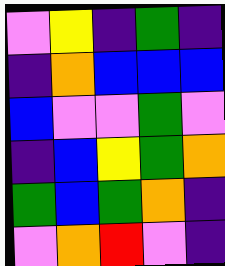[["violet", "yellow", "indigo", "green", "indigo"], ["indigo", "orange", "blue", "blue", "blue"], ["blue", "violet", "violet", "green", "violet"], ["indigo", "blue", "yellow", "green", "orange"], ["green", "blue", "green", "orange", "indigo"], ["violet", "orange", "red", "violet", "indigo"]]